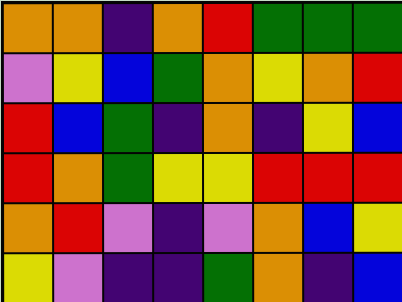[["orange", "orange", "indigo", "orange", "red", "green", "green", "green"], ["violet", "yellow", "blue", "green", "orange", "yellow", "orange", "red"], ["red", "blue", "green", "indigo", "orange", "indigo", "yellow", "blue"], ["red", "orange", "green", "yellow", "yellow", "red", "red", "red"], ["orange", "red", "violet", "indigo", "violet", "orange", "blue", "yellow"], ["yellow", "violet", "indigo", "indigo", "green", "orange", "indigo", "blue"]]